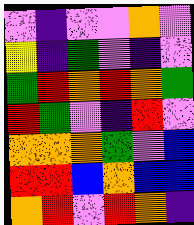[["violet", "indigo", "violet", "violet", "orange", "violet"], ["yellow", "indigo", "green", "violet", "indigo", "violet"], ["green", "red", "orange", "red", "orange", "green"], ["red", "green", "violet", "indigo", "red", "violet"], ["orange", "orange", "orange", "green", "violet", "blue"], ["red", "red", "blue", "orange", "blue", "blue"], ["orange", "red", "violet", "red", "orange", "indigo"]]